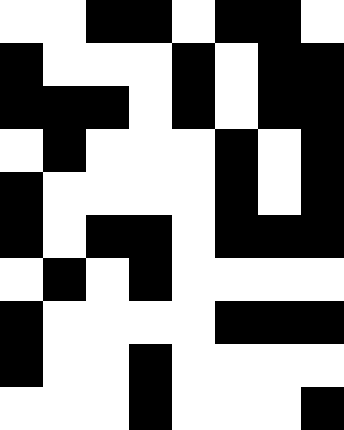[["white", "white", "black", "black", "white", "black", "black", "white"], ["black", "white", "white", "white", "black", "white", "black", "black"], ["black", "black", "black", "white", "black", "white", "black", "black"], ["white", "black", "white", "white", "white", "black", "white", "black"], ["black", "white", "white", "white", "white", "black", "white", "black"], ["black", "white", "black", "black", "white", "black", "black", "black"], ["white", "black", "white", "black", "white", "white", "white", "white"], ["black", "white", "white", "white", "white", "black", "black", "black"], ["black", "white", "white", "black", "white", "white", "white", "white"], ["white", "white", "white", "black", "white", "white", "white", "black"]]